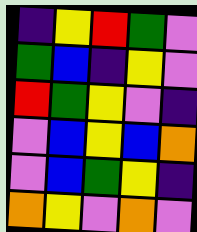[["indigo", "yellow", "red", "green", "violet"], ["green", "blue", "indigo", "yellow", "violet"], ["red", "green", "yellow", "violet", "indigo"], ["violet", "blue", "yellow", "blue", "orange"], ["violet", "blue", "green", "yellow", "indigo"], ["orange", "yellow", "violet", "orange", "violet"]]